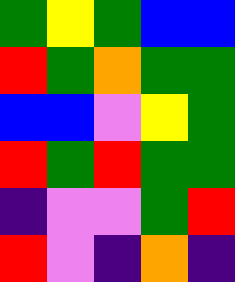[["green", "yellow", "green", "blue", "blue"], ["red", "green", "orange", "green", "green"], ["blue", "blue", "violet", "yellow", "green"], ["red", "green", "red", "green", "green"], ["indigo", "violet", "violet", "green", "red"], ["red", "violet", "indigo", "orange", "indigo"]]